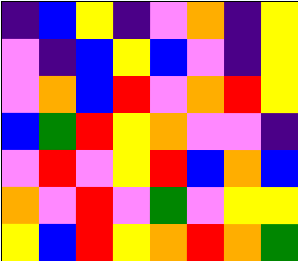[["indigo", "blue", "yellow", "indigo", "violet", "orange", "indigo", "yellow"], ["violet", "indigo", "blue", "yellow", "blue", "violet", "indigo", "yellow"], ["violet", "orange", "blue", "red", "violet", "orange", "red", "yellow"], ["blue", "green", "red", "yellow", "orange", "violet", "violet", "indigo"], ["violet", "red", "violet", "yellow", "red", "blue", "orange", "blue"], ["orange", "violet", "red", "violet", "green", "violet", "yellow", "yellow"], ["yellow", "blue", "red", "yellow", "orange", "red", "orange", "green"]]